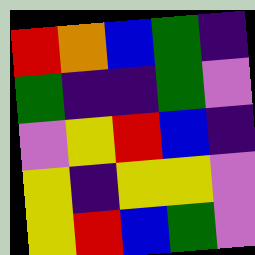[["red", "orange", "blue", "green", "indigo"], ["green", "indigo", "indigo", "green", "violet"], ["violet", "yellow", "red", "blue", "indigo"], ["yellow", "indigo", "yellow", "yellow", "violet"], ["yellow", "red", "blue", "green", "violet"]]